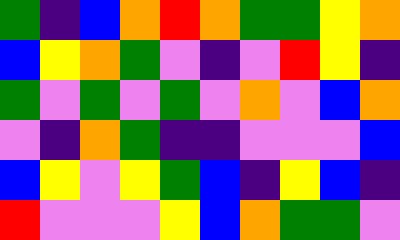[["green", "indigo", "blue", "orange", "red", "orange", "green", "green", "yellow", "orange"], ["blue", "yellow", "orange", "green", "violet", "indigo", "violet", "red", "yellow", "indigo"], ["green", "violet", "green", "violet", "green", "violet", "orange", "violet", "blue", "orange"], ["violet", "indigo", "orange", "green", "indigo", "indigo", "violet", "violet", "violet", "blue"], ["blue", "yellow", "violet", "yellow", "green", "blue", "indigo", "yellow", "blue", "indigo"], ["red", "violet", "violet", "violet", "yellow", "blue", "orange", "green", "green", "violet"]]